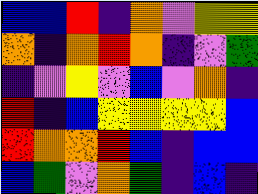[["blue", "blue", "red", "indigo", "orange", "violet", "yellow", "yellow"], ["orange", "indigo", "orange", "red", "orange", "indigo", "violet", "green"], ["indigo", "violet", "yellow", "violet", "blue", "violet", "orange", "indigo"], ["red", "indigo", "blue", "yellow", "yellow", "yellow", "yellow", "blue"], ["red", "orange", "orange", "red", "blue", "indigo", "blue", "blue"], ["blue", "green", "violet", "orange", "green", "indigo", "blue", "indigo"]]